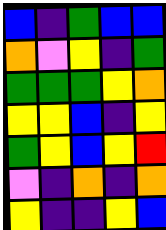[["blue", "indigo", "green", "blue", "blue"], ["orange", "violet", "yellow", "indigo", "green"], ["green", "green", "green", "yellow", "orange"], ["yellow", "yellow", "blue", "indigo", "yellow"], ["green", "yellow", "blue", "yellow", "red"], ["violet", "indigo", "orange", "indigo", "orange"], ["yellow", "indigo", "indigo", "yellow", "blue"]]